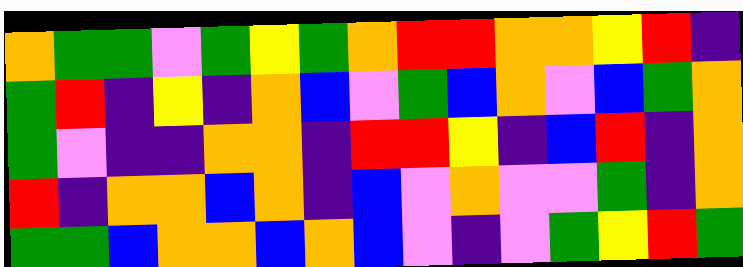[["orange", "green", "green", "violet", "green", "yellow", "green", "orange", "red", "red", "orange", "orange", "yellow", "red", "indigo"], ["green", "red", "indigo", "yellow", "indigo", "orange", "blue", "violet", "green", "blue", "orange", "violet", "blue", "green", "orange"], ["green", "violet", "indigo", "indigo", "orange", "orange", "indigo", "red", "red", "yellow", "indigo", "blue", "red", "indigo", "orange"], ["red", "indigo", "orange", "orange", "blue", "orange", "indigo", "blue", "violet", "orange", "violet", "violet", "green", "indigo", "orange"], ["green", "green", "blue", "orange", "orange", "blue", "orange", "blue", "violet", "indigo", "violet", "green", "yellow", "red", "green"]]